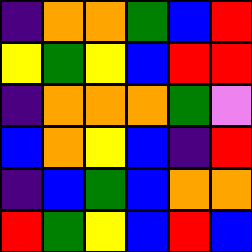[["indigo", "orange", "orange", "green", "blue", "red"], ["yellow", "green", "yellow", "blue", "red", "red"], ["indigo", "orange", "orange", "orange", "green", "violet"], ["blue", "orange", "yellow", "blue", "indigo", "red"], ["indigo", "blue", "green", "blue", "orange", "orange"], ["red", "green", "yellow", "blue", "red", "blue"]]